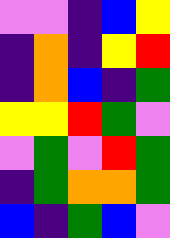[["violet", "violet", "indigo", "blue", "yellow"], ["indigo", "orange", "indigo", "yellow", "red"], ["indigo", "orange", "blue", "indigo", "green"], ["yellow", "yellow", "red", "green", "violet"], ["violet", "green", "violet", "red", "green"], ["indigo", "green", "orange", "orange", "green"], ["blue", "indigo", "green", "blue", "violet"]]